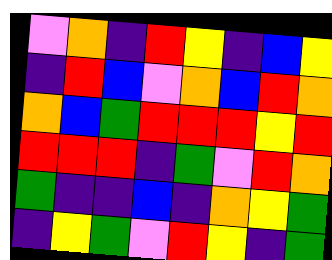[["violet", "orange", "indigo", "red", "yellow", "indigo", "blue", "yellow"], ["indigo", "red", "blue", "violet", "orange", "blue", "red", "orange"], ["orange", "blue", "green", "red", "red", "red", "yellow", "red"], ["red", "red", "red", "indigo", "green", "violet", "red", "orange"], ["green", "indigo", "indigo", "blue", "indigo", "orange", "yellow", "green"], ["indigo", "yellow", "green", "violet", "red", "yellow", "indigo", "green"]]